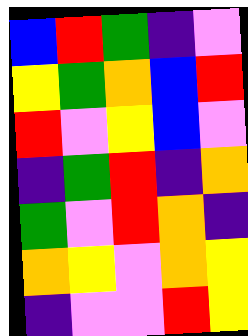[["blue", "red", "green", "indigo", "violet"], ["yellow", "green", "orange", "blue", "red"], ["red", "violet", "yellow", "blue", "violet"], ["indigo", "green", "red", "indigo", "orange"], ["green", "violet", "red", "orange", "indigo"], ["orange", "yellow", "violet", "orange", "yellow"], ["indigo", "violet", "violet", "red", "yellow"]]